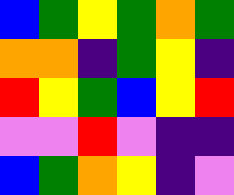[["blue", "green", "yellow", "green", "orange", "green"], ["orange", "orange", "indigo", "green", "yellow", "indigo"], ["red", "yellow", "green", "blue", "yellow", "red"], ["violet", "violet", "red", "violet", "indigo", "indigo"], ["blue", "green", "orange", "yellow", "indigo", "violet"]]